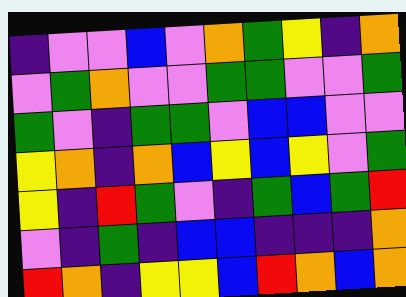[["indigo", "violet", "violet", "blue", "violet", "orange", "green", "yellow", "indigo", "orange"], ["violet", "green", "orange", "violet", "violet", "green", "green", "violet", "violet", "green"], ["green", "violet", "indigo", "green", "green", "violet", "blue", "blue", "violet", "violet"], ["yellow", "orange", "indigo", "orange", "blue", "yellow", "blue", "yellow", "violet", "green"], ["yellow", "indigo", "red", "green", "violet", "indigo", "green", "blue", "green", "red"], ["violet", "indigo", "green", "indigo", "blue", "blue", "indigo", "indigo", "indigo", "orange"], ["red", "orange", "indigo", "yellow", "yellow", "blue", "red", "orange", "blue", "orange"]]